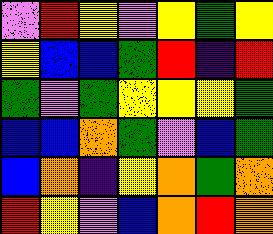[["violet", "red", "yellow", "violet", "yellow", "green", "yellow"], ["yellow", "blue", "blue", "green", "red", "indigo", "red"], ["green", "violet", "green", "yellow", "yellow", "yellow", "green"], ["blue", "blue", "orange", "green", "violet", "blue", "green"], ["blue", "orange", "indigo", "yellow", "orange", "green", "orange"], ["red", "yellow", "violet", "blue", "orange", "red", "orange"]]